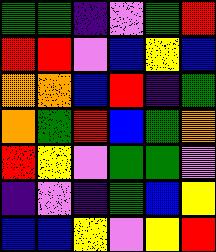[["green", "green", "indigo", "violet", "green", "red"], ["red", "red", "violet", "blue", "yellow", "blue"], ["orange", "orange", "blue", "red", "indigo", "green"], ["orange", "green", "red", "blue", "green", "orange"], ["red", "yellow", "violet", "green", "green", "violet"], ["indigo", "violet", "indigo", "green", "blue", "yellow"], ["blue", "blue", "yellow", "violet", "yellow", "red"]]